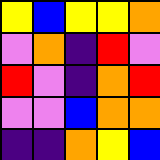[["yellow", "blue", "yellow", "yellow", "orange"], ["violet", "orange", "indigo", "red", "violet"], ["red", "violet", "indigo", "orange", "red"], ["violet", "violet", "blue", "orange", "orange"], ["indigo", "indigo", "orange", "yellow", "blue"]]